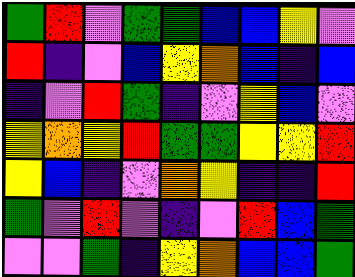[["green", "red", "violet", "green", "green", "blue", "blue", "yellow", "violet"], ["red", "indigo", "violet", "blue", "yellow", "orange", "blue", "indigo", "blue"], ["indigo", "violet", "red", "green", "indigo", "violet", "yellow", "blue", "violet"], ["yellow", "orange", "yellow", "red", "green", "green", "yellow", "yellow", "red"], ["yellow", "blue", "indigo", "violet", "orange", "yellow", "indigo", "indigo", "red"], ["green", "violet", "red", "violet", "indigo", "violet", "red", "blue", "green"], ["violet", "violet", "green", "indigo", "yellow", "orange", "blue", "blue", "green"]]